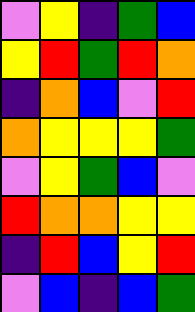[["violet", "yellow", "indigo", "green", "blue"], ["yellow", "red", "green", "red", "orange"], ["indigo", "orange", "blue", "violet", "red"], ["orange", "yellow", "yellow", "yellow", "green"], ["violet", "yellow", "green", "blue", "violet"], ["red", "orange", "orange", "yellow", "yellow"], ["indigo", "red", "blue", "yellow", "red"], ["violet", "blue", "indigo", "blue", "green"]]